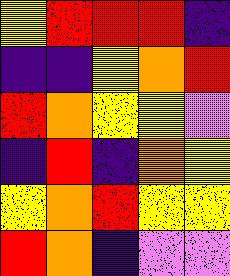[["yellow", "red", "red", "red", "indigo"], ["indigo", "indigo", "yellow", "orange", "red"], ["red", "orange", "yellow", "yellow", "violet"], ["indigo", "red", "indigo", "orange", "yellow"], ["yellow", "orange", "red", "yellow", "yellow"], ["red", "orange", "indigo", "violet", "violet"]]